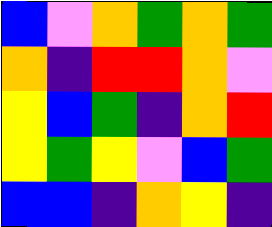[["blue", "violet", "orange", "green", "orange", "green"], ["orange", "indigo", "red", "red", "orange", "violet"], ["yellow", "blue", "green", "indigo", "orange", "red"], ["yellow", "green", "yellow", "violet", "blue", "green"], ["blue", "blue", "indigo", "orange", "yellow", "indigo"]]